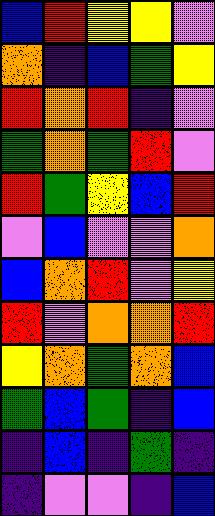[["blue", "red", "yellow", "yellow", "violet"], ["orange", "indigo", "blue", "green", "yellow"], ["red", "orange", "red", "indigo", "violet"], ["green", "orange", "green", "red", "violet"], ["red", "green", "yellow", "blue", "red"], ["violet", "blue", "violet", "violet", "orange"], ["blue", "orange", "red", "violet", "yellow"], ["red", "violet", "orange", "orange", "red"], ["yellow", "orange", "green", "orange", "blue"], ["green", "blue", "green", "indigo", "blue"], ["indigo", "blue", "indigo", "green", "indigo"], ["indigo", "violet", "violet", "indigo", "blue"]]